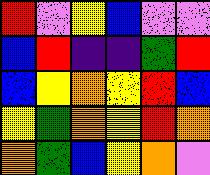[["red", "violet", "yellow", "blue", "violet", "violet"], ["blue", "red", "indigo", "indigo", "green", "red"], ["blue", "yellow", "orange", "yellow", "red", "blue"], ["yellow", "green", "orange", "yellow", "red", "orange"], ["orange", "green", "blue", "yellow", "orange", "violet"]]